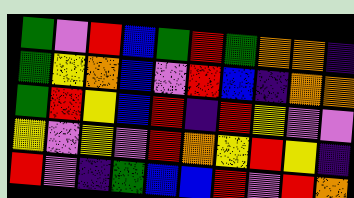[["green", "violet", "red", "blue", "green", "red", "green", "orange", "orange", "indigo"], ["green", "yellow", "orange", "blue", "violet", "red", "blue", "indigo", "orange", "orange"], ["green", "red", "yellow", "blue", "red", "indigo", "red", "yellow", "violet", "violet"], ["yellow", "violet", "yellow", "violet", "red", "orange", "yellow", "red", "yellow", "indigo"], ["red", "violet", "indigo", "green", "blue", "blue", "red", "violet", "red", "orange"]]